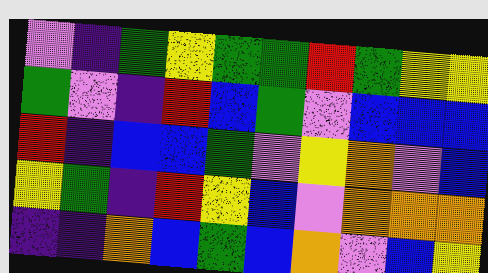[["violet", "indigo", "green", "yellow", "green", "green", "red", "green", "yellow", "yellow"], ["green", "violet", "indigo", "red", "blue", "green", "violet", "blue", "blue", "blue"], ["red", "indigo", "blue", "blue", "green", "violet", "yellow", "orange", "violet", "blue"], ["yellow", "green", "indigo", "red", "yellow", "blue", "violet", "orange", "orange", "orange"], ["indigo", "indigo", "orange", "blue", "green", "blue", "orange", "violet", "blue", "yellow"]]